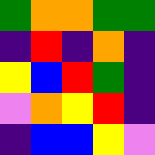[["green", "orange", "orange", "green", "green"], ["indigo", "red", "indigo", "orange", "indigo"], ["yellow", "blue", "red", "green", "indigo"], ["violet", "orange", "yellow", "red", "indigo"], ["indigo", "blue", "blue", "yellow", "violet"]]